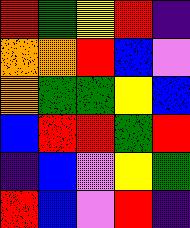[["red", "green", "yellow", "red", "indigo"], ["orange", "orange", "red", "blue", "violet"], ["orange", "green", "green", "yellow", "blue"], ["blue", "red", "red", "green", "red"], ["indigo", "blue", "violet", "yellow", "green"], ["red", "blue", "violet", "red", "indigo"]]